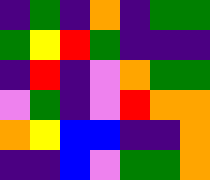[["indigo", "green", "indigo", "orange", "indigo", "green", "green"], ["green", "yellow", "red", "green", "indigo", "indigo", "indigo"], ["indigo", "red", "indigo", "violet", "orange", "green", "green"], ["violet", "green", "indigo", "violet", "red", "orange", "orange"], ["orange", "yellow", "blue", "blue", "indigo", "indigo", "orange"], ["indigo", "indigo", "blue", "violet", "green", "green", "orange"]]